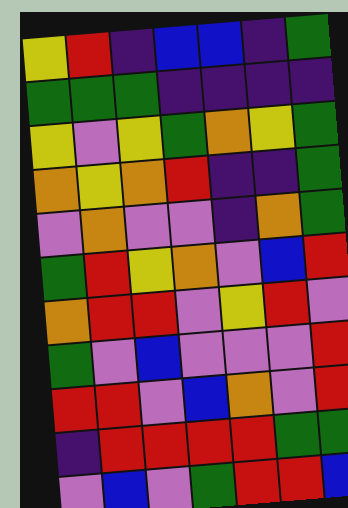[["yellow", "red", "indigo", "blue", "blue", "indigo", "green"], ["green", "green", "green", "indigo", "indigo", "indigo", "indigo"], ["yellow", "violet", "yellow", "green", "orange", "yellow", "green"], ["orange", "yellow", "orange", "red", "indigo", "indigo", "green"], ["violet", "orange", "violet", "violet", "indigo", "orange", "green"], ["green", "red", "yellow", "orange", "violet", "blue", "red"], ["orange", "red", "red", "violet", "yellow", "red", "violet"], ["green", "violet", "blue", "violet", "violet", "violet", "red"], ["red", "red", "violet", "blue", "orange", "violet", "red"], ["indigo", "red", "red", "red", "red", "green", "green"], ["violet", "blue", "violet", "green", "red", "red", "blue"]]